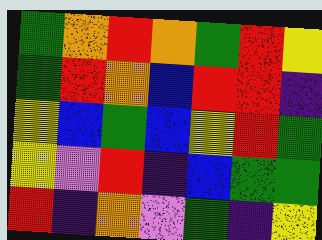[["green", "orange", "red", "orange", "green", "red", "yellow"], ["green", "red", "orange", "blue", "red", "red", "indigo"], ["yellow", "blue", "green", "blue", "yellow", "red", "green"], ["yellow", "violet", "red", "indigo", "blue", "green", "green"], ["red", "indigo", "orange", "violet", "green", "indigo", "yellow"]]